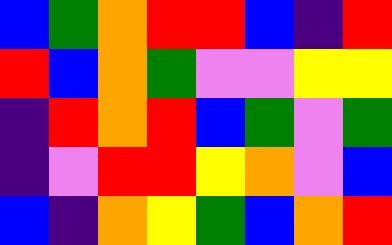[["blue", "green", "orange", "red", "red", "blue", "indigo", "red"], ["red", "blue", "orange", "green", "violet", "violet", "yellow", "yellow"], ["indigo", "red", "orange", "red", "blue", "green", "violet", "green"], ["indigo", "violet", "red", "red", "yellow", "orange", "violet", "blue"], ["blue", "indigo", "orange", "yellow", "green", "blue", "orange", "red"]]